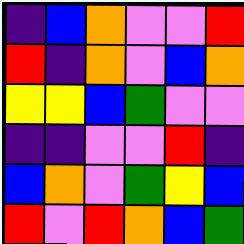[["indigo", "blue", "orange", "violet", "violet", "red"], ["red", "indigo", "orange", "violet", "blue", "orange"], ["yellow", "yellow", "blue", "green", "violet", "violet"], ["indigo", "indigo", "violet", "violet", "red", "indigo"], ["blue", "orange", "violet", "green", "yellow", "blue"], ["red", "violet", "red", "orange", "blue", "green"]]